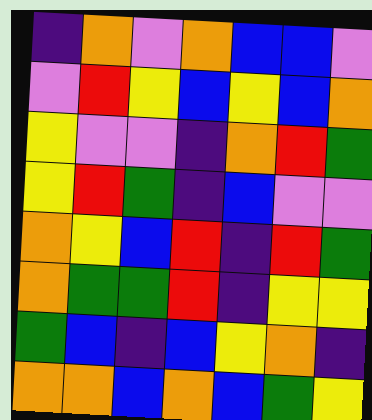[["indigo", "orange", "violet", "orange", "blue", "blue", "violet"], ["violet", "red", "yellow", "blue", "yellow", "blue", "orange"], ["yellow", "violet", "violet", "indigo", "orange", "red", "green"], ["yellow", "red", "green", "indigo", "blue", "violet", "violet"], ["orange", "yellow", "blue", "red", "indigo", "red", "green"], ["orange", "green", "green", "red", "indigo", "yellow", "yellow"], ["green", "blue", "indigo", "blue", "yellow", "orange", "indigo"], ["orange", "orange", "blue", "orange", "blue", "green", "yellow"]]